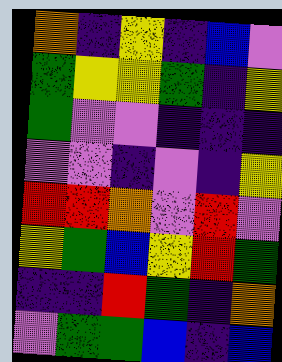[["orange", "indigo", "yellow", "indigo", "blue", "violet"], ["green", "yellow", "yellow", "green", "indigo", "yellow"], ["green", "violet", "violet", "indigo", "indigo", "indigo"], ["violet", "violet", "indigo", "violet", "indigo", "yellow"], ["red", "red", "orange", "violet", "red", "violet"], ["yellow", "green", "blue", "yellow", "red", "green"], ["indigo", "indigo", "red", "green", "indigo", "orange"], ["violet", "green", "green", "blue", "indigo", "blue"]]